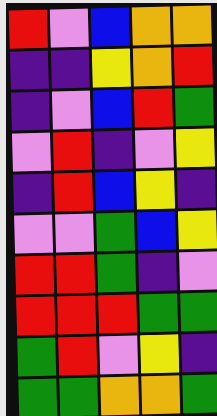[["red", "violet", "blue", "orange", "orange"], ["indigo", "indigo", "yellow", "orange", "red"], ["indigo", "violet", "blue", "red", "green"], ["violet", "red", "indigo", "violet", "yellow"], ["indigo", "red", "blue", "yellow", "indigo"], ["violet", "violet", "green", "blue", "yellow"], ["red", "red", "green", "indigo", "violet"], ["red", "red", "red", "green", "green"], ["green", "red", "violet", "yellow", "indigo"], ["green", "green", "orange", "orange", "green"]]